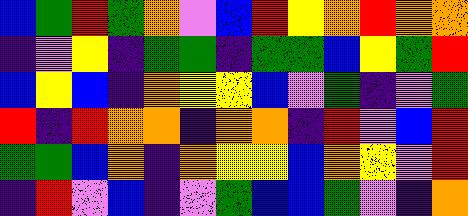[["blue", "green", "red", "green", "orange", "violet", "blue", "red", "yellow", "orange", "red", "orange", "orange"], ["indigo", "violet", "yellow", "indigo", "green", "green", "indigo", "green", "green", "blue", "yellow", "green", "red"], ["blue", "yellow", "blue", "indigo", "orange", "yellow", "yellow", "blue", "violet", "green", "indigo", "violet", "green"], ["red", "indigo", "red", "orange", "orange", "indigo", "orange", "orange", "indigo", "red", "violet", "blue", "red"], ["green", "green", "blue", "orange", "indigo", "orange", "yellow", "yellow", "blue", "orange", "yellow", "violet", "red"], ["indigo", "red", "violet", "blue", "indigo", "violet", "green", "blue", "blue", "green", "violet", "indigo", "orange"]]